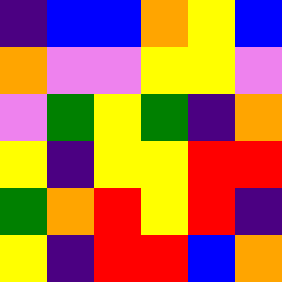[["indigo", "blue", "blue", "orange", "yellow", "blue"], ["orange", "violet", "violet", "yellow", "yellow", "violet"], ["violet", "green", "yellow", "green", "indigo", "orange"], ["yellow", "indigo", "yellow", "yellow", "red", "red"], ["green", "orange", "red", "yellow", "red", "indigo"], ["yellow", "indigo", "red", "red", "blue", "orange"]]